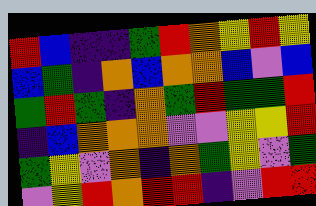[["red", "blue", "indigo", "indigo", "green", "red", "orange", "yellow", "red", "yellow"], ["blue", "green", "indigo", "orange", "blue", "orange", "orange", "blue", "violet", "blue"], ["green", "red", "green", "indigo", "orange", "green", "red", "green", "green", "red"], ["indigo", "blue", "orange", "orange", "orange", "violet", "violet", "yellow", "yellow", "red"], ["green", "yellow", "violet", "orange", "indigo", "orange", "green", "yellow", "violet", "green"], ["violet", "yellow", "red", "orange", "red", "red", "indigo", "violet", "red", "red"]]